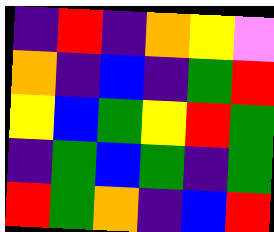[["indigo", "red", "indigo", "orange", "yellow", "violet"], ["orange", "indigo", "blue", "indigo", "green", "red"], ["yellow", "blue", "green", "yellow", "red", "green"], ["indigo", "green", "blue", "green", "indigo", "green"], ["red", "green", "orange", "indigo", "blue", "red"]]